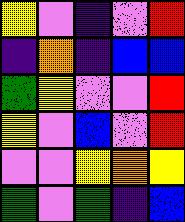[["yellow", "violet", "indigo", "violet", "red"], ["indigo", "orange", "indigo", "blue", "blue"], ["green", "yellow", "violet", "violet", "red"], ["yellow", "violet", "blue", "violet", "red"], ["violet", "violet", "yellow", "orange", "yellow"], ["green", "violet", "green", "indigo", "blue"]]